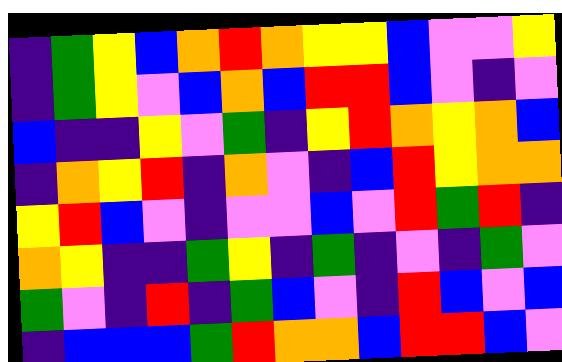[["indigo", "green", "yellow", "blue", "orange", "red", "orange", "yellow", "yellow", "blue", "violet", "violet", "yellow"], ["indigo", "green", "yellow", "violet", "blue", "orange", "blue", "red", "red", "blue", "violet", "indigo", "violet"], ["blue", "indigo", "indigo", "yellow", "violet", "green", "indigo", "yellow", "red", "orange", "yellow", "orange", "blue"], ["indigo", "orange", "yellow", "red", "indigo", "orange", "violet", "indigo", "blue", "red", "yellow", "orange", "orange"], ["yellow", "red", "blue", "violet", "indigo", "violet", "violet", "blue", "violet", "red", "green", "red", "indigo"], ["orange", "yellow", "indigo", "indigo", "green", "yellow", "indigo", "green", "indigo", "violet", "indigo", "green", "violet"], ["green", "violet", "indigo", "red", "indigo", "green", "blue", "violet", "indigo", "red", "blue", "violet", "blue"], ["indigo", "blue", "blue", "blue", "green", "red", "orange", "orange", "blue", "red", "red", "blue", "violet"]]